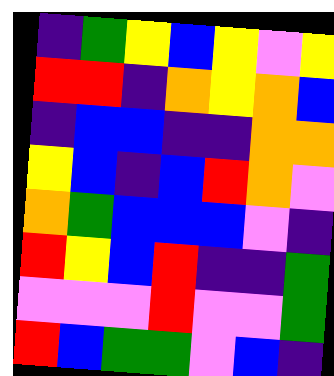[["indigo", "green", "yellow", "blue", "yellow", "violet", "yellow"], ["red", "red", "indigo", "orange", "yellow", "orange", "blue"], ["indigo", "blue", "blue", "indigo", "indigo", "orange", "orange"], ["yellow", "blue", "indigo", "blue", "red", "orange", "violet"], ["orange", "green", "blue", "blue", "blue", "violet", "indigo"], ["red", "yellow", "blue", "red", "indigo", "indigo", "green"], ["violet", "violet", "violet", "red", "violet", "violet", "green"], ["red", "blue", "green", "green", "violet", "blue", "indigo"]]